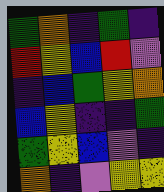[["green", "orange", "indigo", "green", "indigo"], ["red", "yellow", "blue", "red", "violet"], ["indigo", "blue", "green", "yellow", "orange"], ["blue", "yellow", "indigo", "indigo", "green"], ["green", "yellow", "blue", "violet", "indigo"], ["orange", "indigo", "violet", "yellow", "yellow"]]